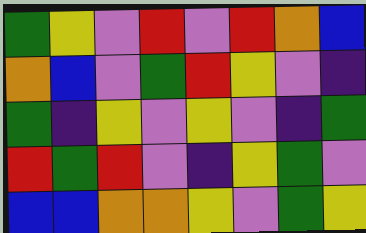[["green", "yellow", "violet", "red", "violet", "red", "orange", "blue"], ["orange", "blue", "violet", "green", "red", "yellow", "violet", "indigo"], ["green", "indigo", "yellow", "violet", "yellow", "violet", "indigo", "green"], ["red", "green", "red", "violet", "indigo", "yellow", "green", "violet"], ["blue", "blue", "orange", "orange", "yellow", "violet", "green", "yellow"]]